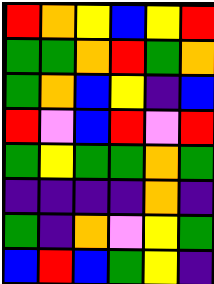[["red", "orange", "yellow", "blue", "yellow", "red"], ["green", "green", "orange", "red", "green", "orange"], ["green", "orange", "blue", "yellow", "indigo", "blue"], ["red", "violet", "blue", "red", "violet", "red"], ["green", "yellow", "green", "green", "orange", "green"], ["indigo", "indigo", "indigo", "indigo", "orange", "indigo"], ["green", "indigo", "orange", "violet", "yellow", "green"], ["blue", "red", "blue", "green", "yellow", "indigo"]]